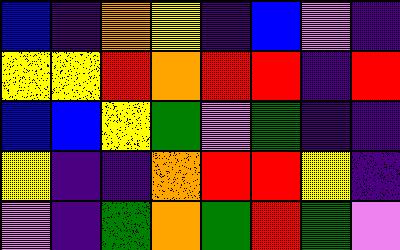[["blue", "indigo", "orange", "yellow", "indigo", "blue", "violet", "indigo"], ["yellow", "yellow", "red", "orange", "red", "red", "indigo", "red"], ["blue", "blue", "yellow", "green", "violet", "green", "indigo", "indigo"], ["yellow", "indigo", "indigo", "orange", "red", "red", "yellow", "indigo"], ["violet", "indigo", "green", "orange", "green", "red", "green", "violet"]]